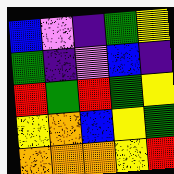[["blue", "violet", "indigo", "green", "yellow"], ["green", "indigo", "violet", "blue", "indigo"], ["red", "green", "red", "green", "yellow"], ["yellow", "orange", "blue", "yellow", "green"], ["orange", "orange", "orange", "yellow", "red"]]